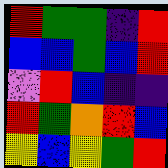[["red", "green", "green", "indigo", "red"], ["blue", "blue", "green", "blue", "red"], ["violet", "red", "blue", "indigo", "indigo"], ["red", "green", "orange", "red", "blue"], ["yellow", "blue", "yellow", "green", "red"]]